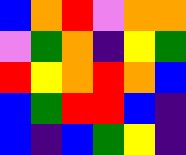[["blue", "orange", "red", "violet", "orange", "orange"], ["violet", "green", "orange", "indigo", "yellow", "green"], ["red", "yellow", "orange", "red", "orange", "blue"], ["blue", "green", "red", "red", "blue", "indigo"], ["blue", "indigo", "blue", "green", "yellow", "indigo"]]